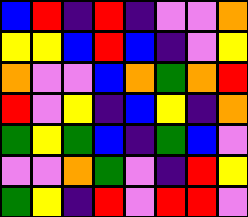[["blue", "red", "indigo", "red", "indigo", "violet", "violet", "orange"], ["yellow", "yellow", "blue", "red", "blue", "indigo", "violet", "yellow"], ["orange", "violet", "violet", "blue", "orange", "green", "orange", "red"], ["red", "violet", "yellow", "indigo", "blue", "yellow", "indigo", "orange"], ["green", "yellow", "green", "blue", "indigo", "green", "blue", "violet"], ["violet", "violet", "orange", "green", "violet", "indigo", "red", "yellow"], ["green", "yellow", "indigo", "red", "violet", "red", "red", "violet"]]